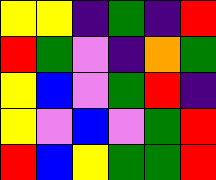[["yellow", "yellow", "indigo", "green", "indigo", "red"], ["red", "green", "violet", "indigo", "orange", "green"], ["yellow", "blue", "violet", "green", "red", "indigo"], ["yellow", "violet", "blue", "violet", "green", "red"], ["red", "blue", "yellow", "green", "green", "red"]]